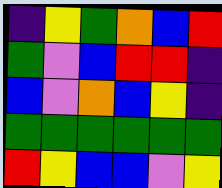[["indigo", "yellow", "green", "orange", "blue", "red"], ["green", "violet", "blue", "red", "red", "indigo"], ["blue", "violet", "orange", "blue", "yellow", "indigo"], ["green", "green", "green", "green", "green", "green"], ["red", "yellow", "blue", "blue", "violet", "yellow"]]